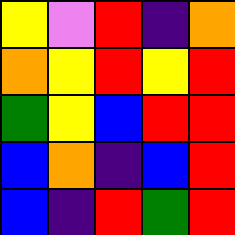[["yellow", "violet", "red", "indigo", "orange"], ["orange", "yellow", "red", "yellow", "red"], ["green", "yellow", "blue", "red", "red"], ["blue", "orange", "indigo", "blue", "red"], ["blue", "indigo", "red", "green", "red"]]